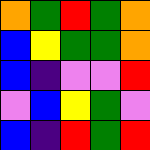[["orange", "green", "red", "green", "orange"], ["blue", "yellow", "green", "green", "orange"], ["blue", "indigo", "violet", "violet", "red"], ["violet", "blue", "yellow", "green", "violet"], ["blue", "indigo", "red", "green", "red"]]